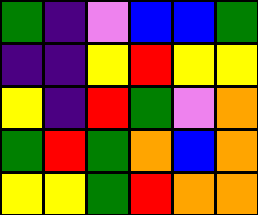[["green", "indigo", "violet", "blue", "blue", "green"], ["indigo", "indigo", "yellow", "red", "yellow", "yellow"], ["yellow", "indigo", "red", "green", "violet", "orange"], ["green", "red", "green", "orange", "blue", "orange"], ["yellow", "yellow", "green", "red", "orange", "orange"]]